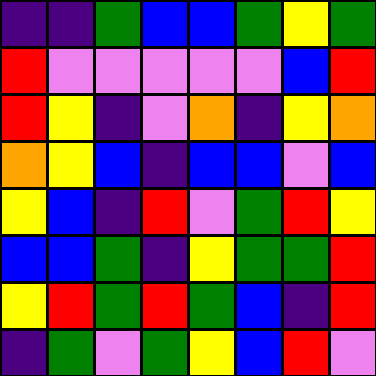[["indigo", "indigo", "green", "blue", "blue", "green", "yellow", "green"], ["red", "violet", "violet", "violet", "violet", "violet", "blue", "red"], ["red", "yellow", "indigo", "violet", "orange", "indigo", "yellow", "orange"], ["orange", "yellow", "blue", "indigo", "blue", "blue", "violet", "blue"], ["yellow", "blue", "indigo", "red", "violet", "green", "red", "yellow"], ["blue", "blue", "green", "indigo", "yellow", "green", "green", "red"], ["yellow", "red", "green", "red", "green", "blue", "indigo", "red"], ["indigo", "green", "violet", "green", "yellow", "blue", "red", "violet"]]